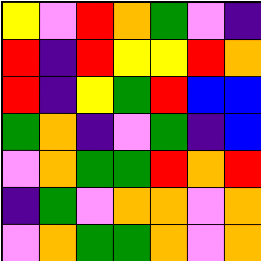[["yellow", "violet", "red", "orange", "green", "violet", "indigo"], ["red", "indigo", "red", "yellow", "yellow", "red", "orange"], ["red", "indigo", "yellow", "green", "red", "blue", "blue"], ["green", "orange", "indigo", "violet", "green", "indigo", "blue"], ["violet", "orange", "green", "green", "red", "orange", "red"], ["indigo", "green", "violet", "orange", "orange", "violet", "orange"], ["violet", "orange", "green", "green", "orange", "violet", "orange"]]